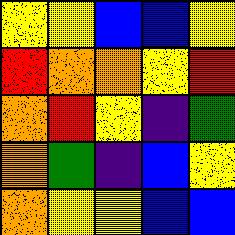[["yellow", "yellow", "blue", "blue", "yellow"], ["red", "orange", "orange", "yellow", "red"], ["orange", "red", "yellow", "indigo", "green"], ["orange", "green", "indigo", "blue", "yellow"], ["orange", "yellow", "yellow", "blue", "blue"]]